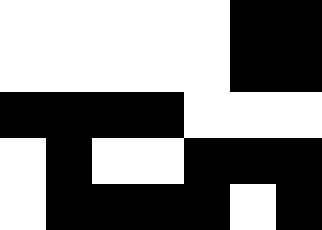[["white", "white", "white", "white", "white", "black", "black"], ["white", "white", "white", "white", "white", "black", "black"], ["black", "black", "black", "black", "white", "white", "white"], ["white", "black", "white", "white", "black", "black", "black"], ["white", "black", "black", "black", "black", "white", "black"]]